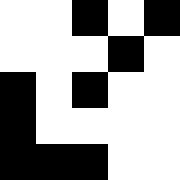[["white", "white", "black", "white", "black"], ["white", "white", "white", "black", "white"], ["black", "white", "black", "white", "white"], ["black", "white", "white", "white", "white"], ["black", "black", "black", "white", "white"]]